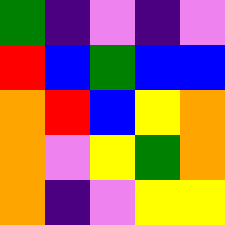[["green", "indigo", "violet", "indigo", "violet"], ["red", "blue", "green", "blue", "blue"], ["orange", "red", "blue", "yellow", "orange"], ["orange", "violet", "yellow", "green", "orange"], ["orange", "indigo", "violet", "yellow", "yellow"]]